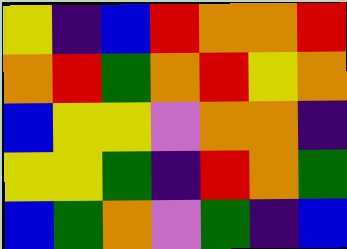[["yellow", "indigo", "blue", "red", "orange", "orange", "red"], ["orange", "red", "green", "orange", "red", "yellow", "orange"], ["blue", "yellow", "yellow", "violet", "orange", "orange", "indigo"], ["yellow", "yellow", "green", "indigo", "red", "orange", "green"], ["blue", "green", "orange", "violet", "green", "indigo", "blue"]]